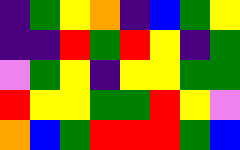[["indigo", "green", "yellow", "orange", "indigo", "blue", "green", "yellow"], ["indigo", "indigo", "red", "green", "red", "yellow", "indigo", "green"], ["violet", "green", "yellow", "indigo", "yellow", "yellow", "green", "green"], ["red", "yellow", "yellow", "green", "green", "red", "yellow", "violet"], ["orange", "blue", "green", "red", "red", "red", "green", "blue"]]